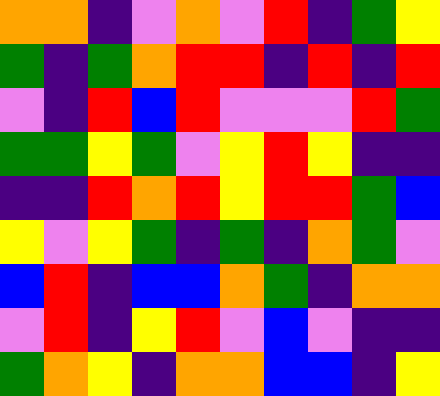[["orange", "orange", "indigo", "violet", "orange", "violet", "red", "indigo", "green", "yellow"], ["green", "indigo", "green", "orange", "red", "red", "indigo", "red", "indigo", "red"], ["violet", "indigo", "red", "blue", "red", "violet", "violet", "violet", "red", "green"], ["green", "green", "yellow", "green", "violet", "yellow", "red", "yellow", "indigo", "indigo"], ["indigo", "indigo", "red", "orange", "red", "yellow", "red", "red", "green", "blue"], ["yellow", "violet", "yellow", "green", "indigo", "green", "indigo", "orange", "green", "violet"], ["blue", "red", "indigo", "blue", "blue", "orange", "green", "indigo", "orange", "orange"], ["violet", "red", "indigo", "yellow", "red", "violet", "blue", "violet", "indigo", "indigo"], ["green", "orange", "yellow", "indigo", "orange", "orange", "blue", "blue", "indigo", "yellow"]]